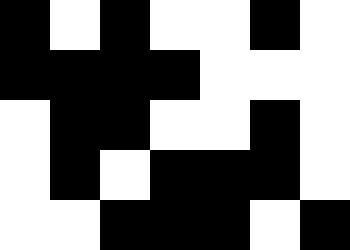[["black", "white", "black", "white", "white", "black", "white"], ["black", "black", "black", "black", "white", "white", "white"], ["white", "black", "black", "white", "white", "black", "white"], ["white", "black", "white", "black", "black", "black", "white"], ["white", "white", "black", "black", "black", "white", "black"]]